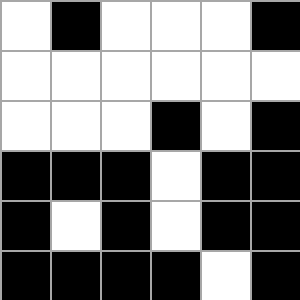[["white", "black", "white", "white", "white", "black"], ["white", "white", "white", "white", "white", "white"], ["white", "white", "white", "black", "white", "black"], ["black", "black", "black", "white", "black", "black"], ["black", "white", "black", "white", "black", "black"], ["black", "black", "black", "black", "white", "black"]]